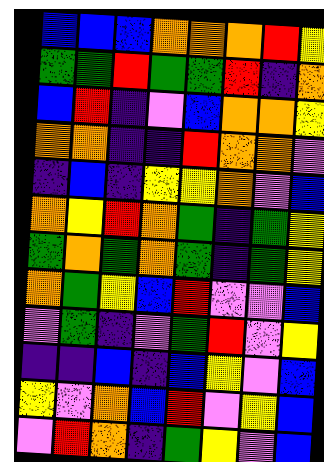[["blue", "blue", "blue", "orange", "orange", "orange", "red", "yellow"], ["green", "green", "red", "green", "green", "red", "indigo", "orange"], ["blue", "red", "indigo", "violet", "blue", "orange", "orange", "yellow"], ["orange", "orange", "indigo", "indigo", "red", "orange", "orange", "violet"], ["indigo", "blue", "indigo", "yellow", "yellow", "orange", "violet", "blue"], ["orange", "yellow", "red", "orange", "green", "indigo", "green", "yellow"], ["green", "orange", "green", "orange", "green", "indigo", "green", "yellow"], ["orange", "green", "yellow", "blue", "red", "violet", "violet", "blue"], ["violet", "green", "indigo", "violet", "green", "red", "violet", "yellow"], ["indigo", "indigo", "blue", "indigo", "blue", "yellow", "violet", "blue"], ["yellow", "violet", "orange", "blue", "red", "violet", "yellow", "blue"], ["violet", "red", "orange", "indigo", "green", "yellow", "violet", "blue"]]